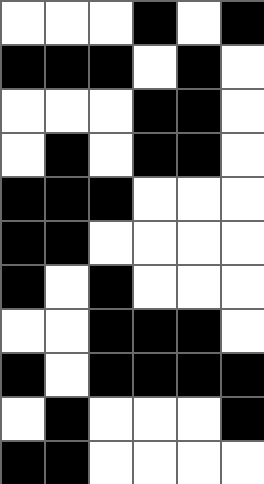[["white", "white", "white", "black", "white", "black"], ["black", "black", "black", "white", "black", "white"], ["white", "white", "white", "black", "black", "white"], ["white", "black", "white", "black", "black", "white"], ["black", "black", "black", "white", "white", "white"], ["black", "black", "white", "white", "white", "white"], ["black", "white", "black", "white", "white", "white"], ["white", "white", "black", "black", "black", "white"], ["black", "white", "black", "black", "black", "black"], ["white", "black", "white", "white", "white", "black"], ["black", "black", "white", "white", "white", "white"]]